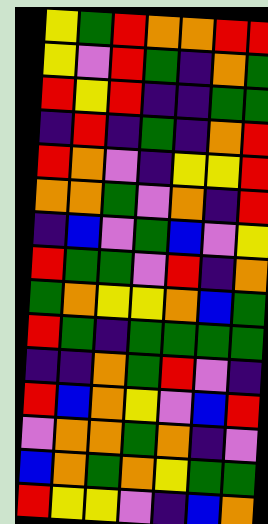[["yellow", "green", "red", "orange", "orange", "red", "red"], ["yellow", "violet", "red", "green", "indigo", "orange", "green"], ["red", "yellow", "red", "indigo", "indigo", "green", "green"], ["indigo", "red", "indigo", "green", "indigo", "orange", "red"], ["red", "orange", "violet", "indigo", "yellow", "yellow", "red"], ["orange", "orange", "green", "violet", "orange", "indigo", "red"], ["indigo", "blue", "violet", "green", "blue", "violet", "yellow"], ["red", "green", "green", "violet", "red", "indigo", "orange"], ["green", "orange", "yellow", "yellow", "orange", "blue", "green"], ["red", "green", "indigo", "green", "green", "green", "green"], ["indigo", "indigo", "orange", "green", "red", "violet", "indigo"], ["red", "blue", "orange", "yellow", "violet", "blue", "red"], ["violet", "orange", "orange", "green", "orange", "indigo", "violet"], ["blue", "orange", "green", "orange", "yellow", "green", "green"], ["red", "yellow", "yellow", "violet", "indigo", "blue", "orange"]]